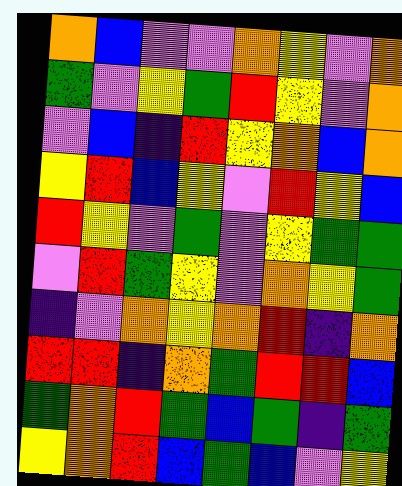[["orange", "blue", "violet", "violet", "orange", "yellow", "violet", "orange"], ["green", "violet", "yellow", "green", "red", "yellow", "violet", "orange"], ["violet", "blue", "indigo", "red", "yellow", "orange", "blue", "orange"], ["yellow", "red", "blue", "yellow", "violet", "red", "yellow", "blue"], ["red", "yellow", "violet", "green", "violet", "yellow", "green", "green"], ["violet", "red", "green", "yellow", "violet", "orange", "yellow", "green"], ["indigo", "violet", "orange", "yellow", "orange", "red", "indigo", "orange"], ["red", "red", "indigo", "orange", "green", "red", "red", "blue"], ["green", "orange", "red", "green", "blue", "green", "indigo", "green"], ["yellow", "orange", "red", "blue", "green", "blue", "violet", "yellow"]]